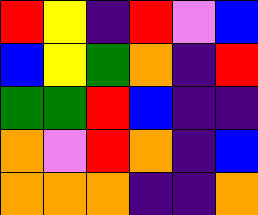[["red", "yellow", "indigo", "red", "violet", "blue"], ["blue", "yellow", "green", "orange", "indigo", "red"], ["green", "green", "red", "blue", "indigo", "indigo"], ["orange", "violet", "red", "orange", "indigo", "blue"], ["orange", "orange", "orange", "indigo", "indigo", "orange"]]